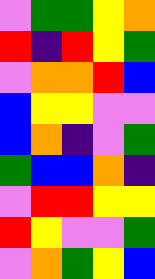[["violet", "green", "green", "yellow", "orange"], ["red", "indigo", "red", "yellow", "green"], ["violet", "orange", "orange", "red", "blue"], ["blue", "yellow", "yellow", "violet", "violet"], ["blue", "orange", "indigo", "violet", "green"], ["green", "blue", "blue", "orange", "indigo"], ["violet", "red", "red", "yellow", "yellow"], ["red", "yellow", "violet", "violet", "green"], ["violet", "orange", "green", "yellow", "blue"]]